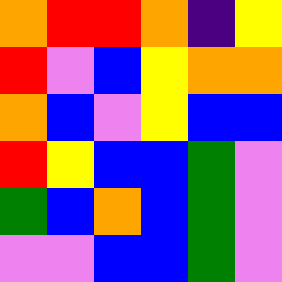[["orange", "red", "red", "orange", "indigo", "yellow"], ["red", "violet", "blue", "yellow", "orange", "orange"], ["orange", "blue", "violet", "yellow", "blue", "blue"], ["red", "yellow", "blue", "blue", "green", "violet"], ["green", "blue", "orange", "blue", "green", "violet"], ["violet", "violet", "blue", "blue", "green", "violet"]]